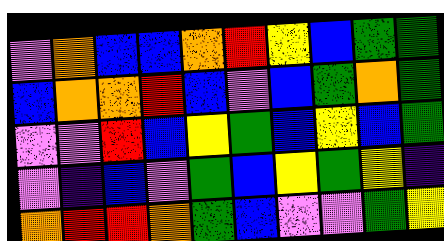[["violet", "orange", "blue", "blue", "orange", "red", "yellow", "blue", "green", "green"], ["blue", "orange", "orange", "red", "blue", "violet", "blue", "green", "orange", "green"], ["violet", "violet", "red", "blue", "yellow", "green", "blue", "yellow", "blue", "green"], ["violet", "indigo", "blue", "violet", "green", "blue", "yellow", "green", "yellow", "indigo"], ["orange", "red", "red", "orange", "green", "blue", "violet", "violet", "green", "yellow"]]